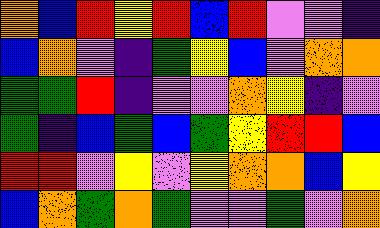[["orange", "blue", "red", "yellow", "red", "blue", "red", "violet", "violet", "indigo"], ["blue", "orange", "violet", "indigo", "green", "yellow", "blue", "violet", "orange", "orange"], ["green", "green", "red", "indigo", "violet", "violet", "orange", "yellow", "indigo", "violet"], ["green", "indigo", "blue", "green", "blue", "green", "yellow", "red", "red", "blue"], ["red", "red", "violet", "yellow", "violet", "yellow", "orange", "orange", "blue", "yellow"], ["blue", "orange", "green", "orange", "green", "violet", "violet", "green", "violet", "orange"]]